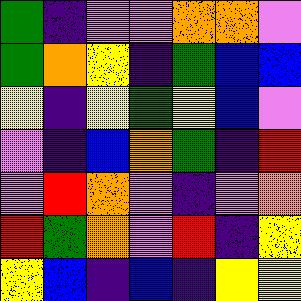[["green", "indigo", "violet", "violet", "orange", "orange", "violet"], ["green", "orange", "yellow", "indigo", "green", "blue", "blue"], ["yellow", "indigo", "yellow", "green", "yellow", "blue", "violet"], ["violet", "indigo", "blue", "orange", "green", "indigo", "red"], ["violet", "red", "orange", "violet", "indigo", "violet", "orange"], ["red", "green", "orange", "violet", "red", "indigo", "yellow"], ["yellow", "blue", "indigo", "blue", "indigo", "yellow", "yellow"]]